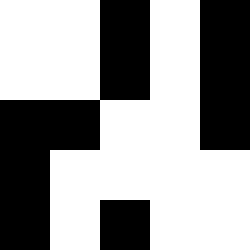[["white", "white", "black", "white", "black"], ["white", "white", "black", "white", "black"], ["black", "black", "white", "white", "black"], ["black", "white", "white", "white", "white"], ["black", "white", "black", "white", "white"]]